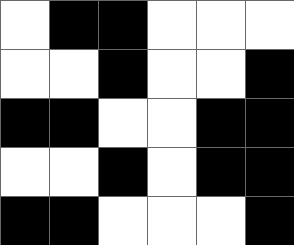[["white", "black", "black", "white", "white", "white"], ["white", "white", "black", "white", "white", "black"], ["black", "black", "white", "white", "black", "black"], ["white", "white", "black", "white", "black", "black"], ["black", "black", "white", "white", "white", "black"]]